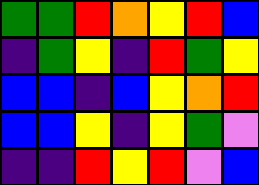[["green", "green", "red", "orange", "yellow", "red", "blue"], ["indigo", "green", "yellow", "indigo", "red", "green", "yellow"], ["blue", "blue", "indigo", "blue", "yellow", "orange", "red"], ["blue", "blue", "yellow", "indigo", "yellow", "green", "violet"], ["indigo", "indigo", "red", "yellow", "red", "violet", "blue"]]